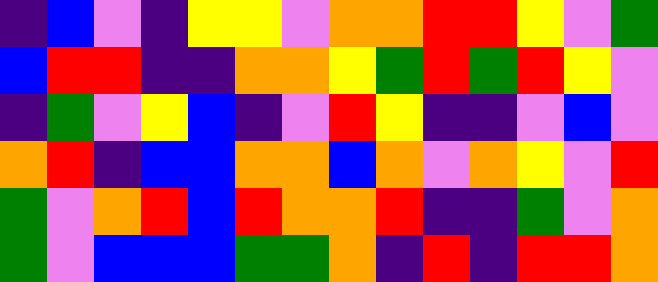[["indigo", "blue", "violet", "indigo", "yellow", "yellow", "violet", "orange", "orange", "red", "red", "yellow", "violet", "green"], ["blue", "red", "red", "indigo", "indigo", "orange", "orange", "yellow", "green", "red", "green", "red", "yellow", "violet"], ["indigo", "green", "violet", "yellow", "blue", "indigo", "violet", "red", "yellow", "indigo", "indigo", "violet", "blue", "violet"], ["orange", "red", "indigo", "blue", "blue", "orange", "orange", "blue", "orange", "violet", "orange", "yellow", "violet", "red"], ["green", "violet", "orange", "red", "blue", "red", "orange", "orange", "red", "indigo", "indigo", "green", "violet", "orange"], ["green", "violet", "blue", "blue", "blue", "green", "green", "orange", "indigo", "red", "indigo", "red", "red", "orange"]]